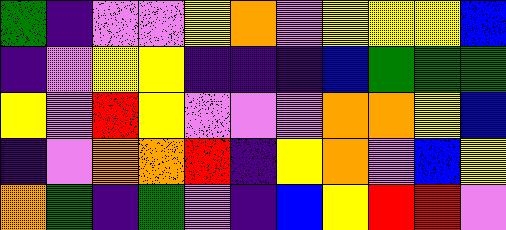[["green", "indigo", "violet", "violet", "yellow", "orange", "violet", "yellow", "yellow", "yellow", "blue"], ["indigo", "violet", "yellow", "yellow", "indigo", "indigo", "indigo", "blue", "green", "green", "green"], ["yellow", "violet", "red", "yellow", "violet", "violet", "violet", "orange", "orange", "yellow", "blue"], ["indigo", "violet", "orange", "orange", "red", "indigo", "yellow", "orange", "violet", "blue", "yellow"], ["orange", "green", "indigo", "green", "violet", "indigo", "blue", "yellow", "red", "red", "violet"]]